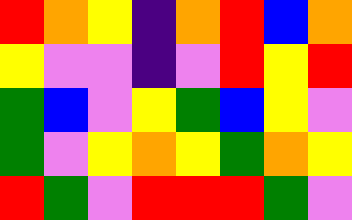[["red", "orange", "yellow", "indigo", "orange", "red", "blue", "orange"], ["yellow", "violet", "violet", "indigo", "violet", "red", "yellow", "red"], ["green", "blue", "violet", "yellow", "green", "blue", "yellow", "violet"], ["green", "violet", "yellow", "orange", "yellow", "green", "orange", "yellow"], ["red", "green", "violet", "red", "red", "red", "green", "violet"]]